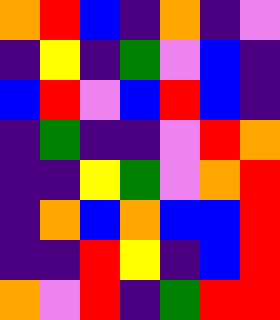[["orange", "red", "blue", "indigo", "orange", "indigo", "violet"], ["indigo", "yellow", "indigo", "green", "violet", "blue", "indigo"], ["blue", "red", "violet", "blue", "red", "blue", "indigo"], ["indigo", "green", "indigo", "indigo", "violet", "red", "orange"], ["indigo", "indigo", "yellow", "green", "violet", "orange", "red"], ["indigo", "orange", "blue", "orange", "blue", "blue", "red"], ["indigo", "indigo", "red", "yellow", "indigo", "blue", "red"], ["orange", "violet", "red", "indigo", "green", "red", "red"]]